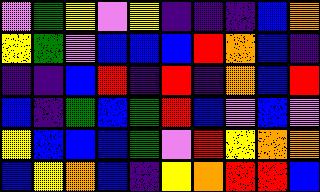[["violet", "green", "yellow", "violet", "yellow", "indigo", "indigo", "indigo", "blue", "orange"], ["yellow", "green", "violet", "blue", "blue", "blue", "red", "orange", "blue", "indigo"], ["indigo", "indigo", "blue", "red", "indigo", "red", "indigo", "orange", "blue", "red"], ["blue", "indigo", "green", "blue", "green", "red", "blue", "violet", "blue", "violet"], ["yellow", "blue", "blue", "blue", "green", "violet", "red", "yellow", "orange", "orange"], ["blue", "yellow", "orange", "blue", "indigo", "yellow", "orange", "red", "red", "blue"]]